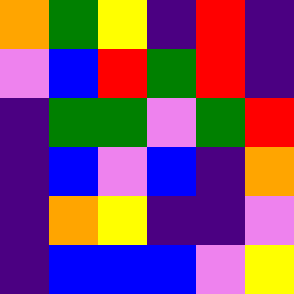[["orange", "green", "yellow", "indigo", "red", "indigo"], ["violet", "blue", "red", "green", "red", "indigo"], ["indigo", "green", "green", "violet", "green", "red"], ["indigo", "blue", "violet", "blue", "indigo", "orange"], ["indigo", "orange", "yellow", "indigo", "indigo", "violet"], ["indigo", "blue", "blue", "blue", "violet", "yellow"]]